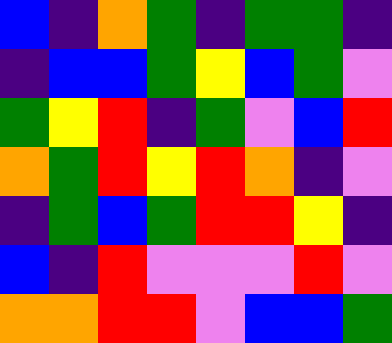[["blue", "indigo", "orange", "green", "indigo", "green", "green", "indigo"], ["indigo", "blue", "blue", "green", "yellow", "blue", "green", "violet"], ["green", "yellow", "red", "indigo", "green", "violet", "blue", "red"], ["orange", "green", "red", "yellow", "red", "orange", "indigo", "violet"], ["indigo", "green", "blue", "green", "red", "red", "yellow", "indigo"], ["blue", "indigo", "red", "violet", "violet", "violet", "red", "violet"], ["orange", "orange", "red", "red", "violet", "blue", "blue", "green"]]